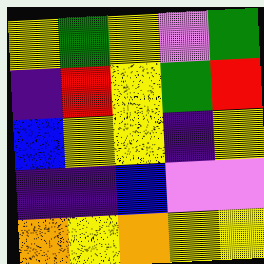[["yellow", "green", "yellow", "violet", "green"], ["indigo", "red", "yellow", "green", "red"], ["blue", "yellow", "yellow", "indigo", "yellow"], ["indigo", "indigo", "blue", "violet", "violet"], ["orange", "yellow", "orange", "yellow", "yellow"]]